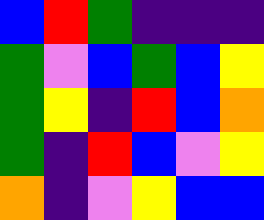[["blue", "red", "green", "indigo", "indigo", "indigo"], ["green", "violet", "blue", "green", "blue", "yellow"], ["green", "yellow", "indigo", "red", "blue", "orange"], ["green", "indigo", "red", "blue", "violet", "yellow"], ["orange", "indigo", "violet", "yellow", "blue", "blue"]]